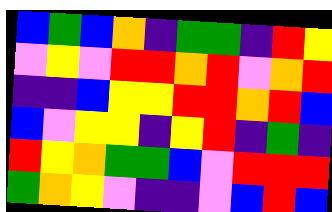[["blue", "green", "blue", "orange", "indigo", "green", "green", "indigo", "red", "yellow"], ["violet", "yellow", "violet", "red", "red", "orange", "red", "violet", "orange", "red"], ["indigo", "indigo", "blue", "yellow", "yellow", "red", "red", "orange", "red", "blue"], ["blue", "violet", "yellow", "yellow", "indigo", "yellow", "red", "indigo", "green", "indigo"], ["red", "yellow", "orange", "green", "green", "blue", "violet", "red", "red", "red"], ["green", "orange", "yellow", "violet", "indigo", "indigo", "violet", "blue", "red", "blue"]]